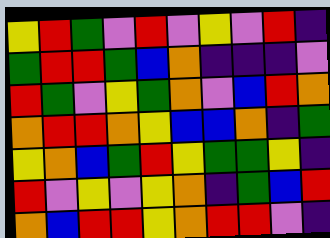[["yellow", "red", "green", "violet", "red", "violet", "yellow", "violet", "red", "indigo"], ["green", "red", "red", "green", "blue", "orange", "indigo", "indigo", "indigo", "violet"], ["red", "green", "violet", "yellow", "green", "orange", "violet", "blue", "red", "orange"], ["orange", "red", "red", "orange", "yellow", "blue", "blue", "orange", "indigo", "green"], ["yellow", "orange", "blue", "green", "red", "yellow", "green", "green", "yellow", "indigo"], ["red", "violet", "yellow", "violet", "yellow", "orange", "indigo", "green", "blue", "red"], ["orange", "blue", "red", "red", "yellow", "orange", "red", "red", "violet", "indigo"]]